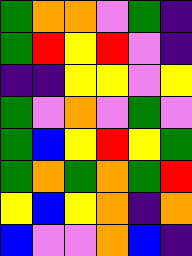[["green", "orange", "orange", "violet", "green", "indigo"], ["green", "red", "yellow", "red", "violet", "indigo"], ["indigo", "indigo", "yellow", "yellow", "violet", "yellow"], ["green", "violet", "orange", "violet", "green", "violet"], ["green", "blue", "yellow", "red", "yellow", "green"], ["green", "orange", "green", "orange", "green", "red"], ["yellow", "blue", "yellow", "orange", "indigo", "orange"], ["blue", "violet", "violet", "orange", "blue", "indigo"]]